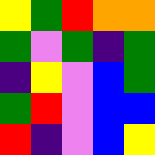[["yellow", "green", "red", "orange", "orange"], ["green", "violet", "green", "indigo", "green"], ["indigo", "yellow", "violet", "blue", "green"], ["green", "red", "violet", "blue", "blue"], ["red", "indigo", "violet", "blue", "yellow"]]